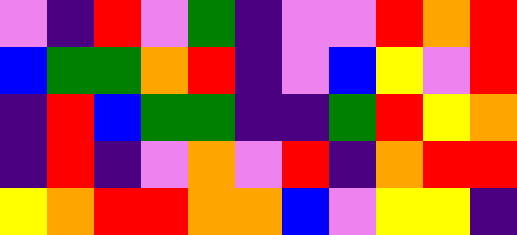[["violet", "indigo", "red", "violet", "green", "indigo", "violet", "violet", "red", "orange", "red"], ["blue", "green", "green", "orange", "red", "indigo", "violet", "blue", "yellow", "violet", "red"], ["indigo", "red", "blue", "green", "green", "indigo", "indigo", "green", "red", "yellow", "orange"], ["indigo", "red", "indigo", "violet", "orange", "violet", "red", "indigo", "orange", "red", "red"], ["yellow", "orange", "red", "red", "orange", "orange", "blue", "violet", "yellow", "yellow", "indigo"]]